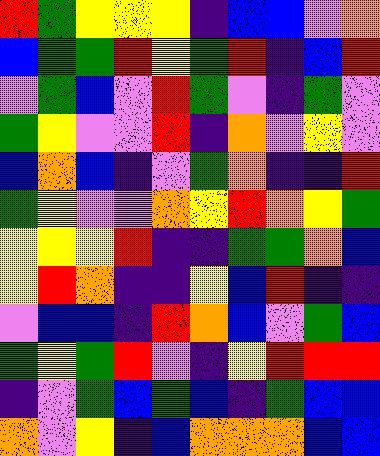[["red", "green", "yellow", "yellow", "yellow", "indigo", "blue", "blue", "violet", "orange"], ["blue", "green", "green", "red", "yellow", "green", "red", "indigo", "blue", "red"], ["violet", "green", "blue", "violet", "red", "green", "violet", "indigo", "green", "violet"], ["green", "yellow", "violet", "violet", "red", "indigo", "orange", "violet", "yellow", "violet"], ["blue", "orange", "blue", "indigo", "violet", "green", "orange", "indigo", "indigo", "red"], ["green", "yellow", "violet", "violet", "orange", "yellow", "red", "orange", "yellow", "green"], ["yellow", "yellow", "yellow", "red", "indigo", "indigo", "green", "green", "orange", "blue"], ["yellow", "red", "orange", "indigo", "indigo", "yellow", "blue", "red", "indigo", "indigo"], ["violet", "blue", "blue", "indigo", "red", "orange", "blue", "violet", "green", "blue"], ["green", "yellow", "green", "red", "violet", "indigo", "yellow", "red", "red", "red"], ["indigo", "violet", "green", "blue", "green", "blue", "indigo", "green", "blue", "blue"], ["orange", "violet", "yellow", "indigo", "blue", "orange", "orange", "orange", "blue", "blue"]]